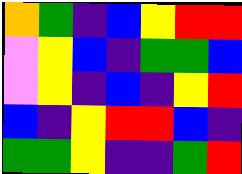[["orange", "green", "indigo", "blue", "yellow", "red", "red"], ["violet", "yellow", "blue", "indigo", "green", "green", "blue"], ["violet", "yellow", "indigo", "blue", "indigo", "yellow", "red"], ["blue", "indigo", "yellow", "red", "red", "blue", "indigo"], ["green", "green", "yellow", "indigo", "indigo", "green", "red"]]